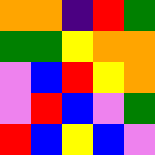[["orange", "orange", "indigo", "red", "green"], ["green", "green", "yellow", "orange", "orange"], ["violet", "blue", "red", "yellow", "orange"], ["violet", "red", "blue", "violet", "green"], ["red", "blue", "yellow", "blue", "violet"]]